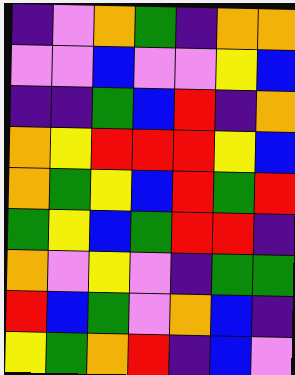[["indigo", "violet", "orange", "green", "indigo", "orange", "orange"], ["violet", "violet", "blue", "violet", "violet", "yellow", "blue"], ["indigo", "indigo", "green", "blue", "red", "indigo", "orange"], ["orange", "yellow", "red", "red", "red", "yellow", "blue"], ["orange", "green", "yellow", "blue", "red", "green", "red"], ["green", "yellow", "blue", "green", "red", "red", "indigo"], ["orange", "violet", "yellow", "violet", "indigo", "green", "green"], ["red", "blue", "green", "violet", "orange", "blue", "indigo"], ["yellow", "green", "orange", "red", "indigo", "blue", "violet"]]